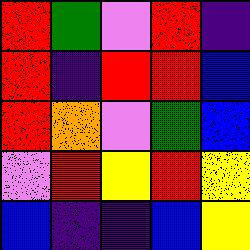[["red", "green", "violet", "red", "indigo"], ["red", "indigo", "red", "red", "blue"], ["red", "orange", "violet", "green", "blue"], ["violet", "red", "yellow", "red", "yellow"], ["blue", "indigo", "indigo", "blue", "yellow"]]